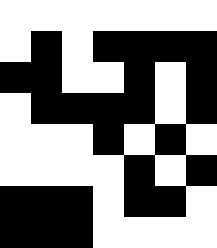[["white", "white", "white", "white", "white", "white", "white"], ["white", "black", "white", "black", "black", "black", "black"], ["black", "black", "white", "white", "black", "white", "black"], ["white", "black", "black", "black", "black", "white", "black"], ["white", "white", "white", "black", "white", "black", "white"], ["white", "white", "white", "white", "black", "white", "black"], ["black", "black", "black", "white", "black", "black", "white"], ["black", "black", "black", "white", "white", "white", "white"]]